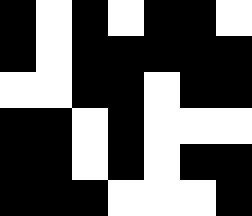[["black", "white", "black", "white", "black", "black", "white"], ["black", "white", "black", "black", "black", "black", "black"], ["white", "white", "black", "black", "white", "black", "black"], ["black", "black", "white", "black", "white", "white", "white"], ["black", "black", "white", "black", "white", "black", "black"], ["black", "black", "black", "white", "white", "white", "black"]]